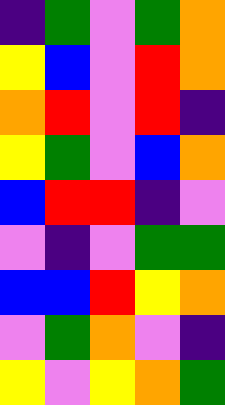[["indigo", "green", "violet", "green", "orange"], ["yellow", "blue", "violet", "red", "orange"], ["orange", "red", "violet", "red", "indigo"], ["yellow", "green", "violet", "blue", "orange"], ["blue", "red", "red", "indigo", "violet"], ["violet", "indigo", "violet", "green", "green"], ["blue", "blue", "red", "yellow", "orange"], ["violet", "green", "orange", "violet", "indigo"], ["yellow", "violet", "yellow", "orange", "green"]]